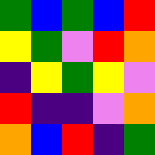[["green", "blue", "green", "blue", "red"], ["yellow", "green", "violet", "red", "orange"], ["indigo", "yellow", "green", "yellow", "violet"], ["red", "indigo", "indigo", "violet", "orange"], ["orange", "blue", "red", "indigo", "green"]]